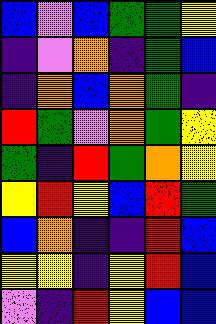[["blue", "violet", "blue", "green", "green", "yellow"], ["indigo", "violet", "orange", "indigo", "green", "blue"], ["indigo", "orange", "blue", "orange", "green", "indigo"], ["red", "green", "violet", "orange", "green", "yellow"], ["green", "indigo", "red", "green", "orange", "yellow"], ["yellow", "red", "yellow", "blue", "red", "green"], ["blue", "orange", "indigo", "indigo", "red", "blue"], ["yellow", "yellow", "indigo", "yellow", "red", "blue"], ["violet", "indigo", "red", "yellow", "blue", "blue"]]